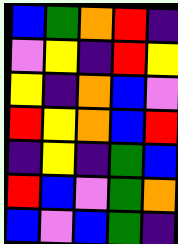[["blue", "green", "orange", "red", "indigo"], ["violet", "yellow", "indigo", "red", "yellow"], ["yellow", "indigo", "orange", "blue", "violet"], ["red", "yellow", "orange", "blue", "red"], ["indigo", "yellow", "indigo", "green", "blue"], ["red", "blue", "violet", "green", "orange"], ["blue", "violet", "blue", "green", "indigo"]]